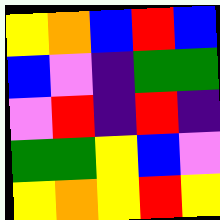[["yellow", "orange", "blue", "red", "blue"], ["blue", "violet", "indigo", "green", "green"], ["violet", "red", "indigo", "red", "indigo"], ["green", "green", "yellow", "blue", "violet"], ["yellow", "orange", "yellow", "red", "yellow"]]